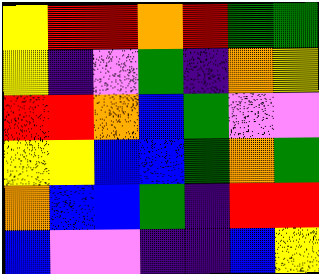[["yellow", "red", "red", "orange", "red", "green", "green"], ["yellow", "indigo", "violet", "green", "indigo", "orange", "yellow"], ["red", "red", "orange", "blue", "green", "violet", "violet"], ["yellow", "yellow", "blue", "blue", "green", "orange", "green"], ["orange", "blue", "blue", "green", "indigo", "red", "red"], ["blue", "violet", "violet", "indigo", "indigo", "blue", "yellow"]]